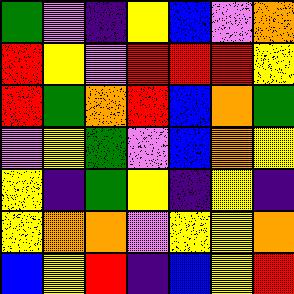[["green", "violet", "indigo", "yellow", "blue", "violet", "orange"], ["red", "yellow", "violet", "red", "red", "red", "yellow"], ["red", "green", "orange", "red", "blue", "orange", "green"], ["violet", "yellow", "green", "violet", "blue", "orange", "yellow"], ["yellow", "indigo", "green", "yellow", "indigo", "yellow", "indigo"], ["yellow", "orange", "orange", "violet", "yellow", "yellow", "orange"], ["blue", "yellow", "red", "indigo", "blue", "yellow", "red"]]